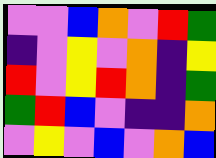[["violet", "violet", "blue", "orange", "violet", "red", "green"], ["indigo", "violet", "yellow", "violet", "orange", "indigo", "yellow"], ["red", "violet", "yellow", "red", "orange", "indigo", "green"], ["green", "red", "blue", "violet", "indigo", "indigo", "orange"], ["violet", "yellow", "violet", "blue", "violet", "orange", "blue"]]